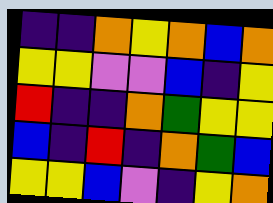[["indigo", "indigo", "orange", "yellow", "orange", "blue", "orange"], ["yellow", "yellow", "violet", "violet", "blue", "indigo", "yellow"], ["red", "indigo", "indigo", "orange", "green", "yellow", "yellow"], ["blue", "indigo", "red", "indigo", "orange", "green", "blue"], ["yellow", "yellow", "blue", "violet", "indigo", "yellow", "orange"]]